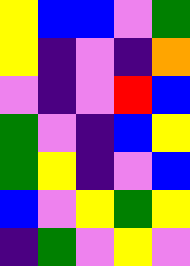[["yellow", "blue", "blue", "violet", "green"], ["yellow", "indigo", "violet", "indigo", "orange"], ["violet", "indigo", "violet", "red", "blue"], ["green", "violet", "indigo", "blue", "yellow"], ["green", "yellow", "indigo", "violet", "blue"], ["blue", "violet", "yellow", "green", "yellow"], ["indigo", "green", "violet", "yellow", "violet"]]